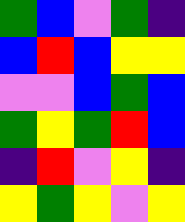[["green", "blue", "violet", "green", "indigo"], ["blue", "red", "blue", "yellow", "yellow"], ["violet", "violet", "blue", "green", "blue"], ["green", "yellow", "green", "red", "blue"], ["indigo", "red", "violet", "yellow", "indigo"], ["yellow", "green", "yellow", "violet", "yellow"]]